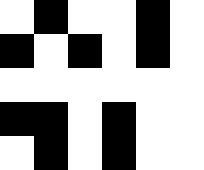[["white", "black", "white", "white", "black", "white"], ["black", "white", "black", "white", "black", "white"], ["white", "white", "white", "white", "white", "white"], ["black", "black", "white", "black", "white", "white"], ["white", "black", "white", "black", "white", "white"]]